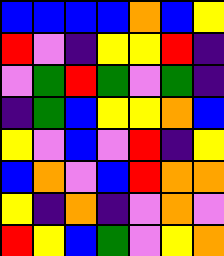[["blue", "blue", "blue", "blue", "orange", "blue", "yellow"], ["red", "violet", "indigo", "yellow", "yellow", "red", "indigo"], ["violet", "green", "red", "green", "violet", "green", "indigo"], ["indigo", "green", "blue", "yellow", "yellow", "orange", "blue"], ["yellow", "violet", "blue", "violet", "red", "indigo", "yellow"], ["blue", "orange", "violet", "blue", "red", "orange", "orange"], ["yellow", "indigo", "orange", "indigo", "violet", "orange", "violet"], ["red", "yellow", "blue", "green", "violet", "yellow", "orange"]]